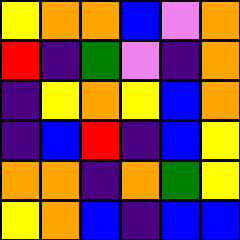[["yellow", "orange", "orange", "blue", "violet", "orange"], ["red", "indigo", "green", "violet", "indigo", "orange"], ["indigo", "yellow", "orange", "yellow", "blue", "orange"], ["indigo", "blue", "red", "indigo", "blue", "yellow"], ["orange", "orange", "indigo", "orange", "green", "yellow"], ["yellow", "orange", "blue", "indigo", "blue", "blue"]]